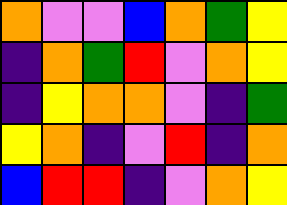[["orange", "violet", "violet", "blue", "orange", "green", "yellow"], ["indigo", "orange", "green", "red", "violet", "orange", "yellow"], ["indigo", "yellow", "orange", "orange", "violet", "indigo", "green"], ["yellow", "orange", "indigo", "violet", "red", "indigo", "orange"], ["blue", "red", "red", "indigo", "violet", "orange", "yellow"]]